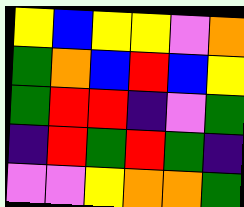[["yellow", "blue", "yellow", "yellow", "violet", "orange"], ["green", "orange", "blue", "red", "blue", "yellow"], ["green", "red", "red", "indigo", "violet", "green"], ["indigo", "red", "green", "red", "green", "indigo"], ["violet", "violet", "yellow", "orange", "orange", "green"]]